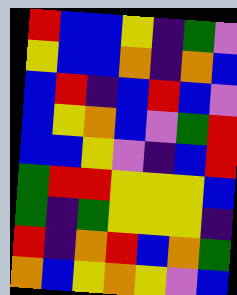[["red", "blue", "blue", "yellow", "indigo", "green", "violet"], ["yellow", "blue", "blue", "orange", "indigo", "orange", "blue"], ["blue", "red", "indigo", "blue", "red", "blue", "violet"], ["blue", "yellow", "orange", "blue", "violet", "green", "red"], ["blue", "blue", "yellow", "violet", "indigo", "blue", "red"], ["green", "red", "red", "yellow", "yellow", "yellow", "blue"], ["green", "indigo", "green", "yellow", "yellow", "yellow", "indigo"], ["red", "indigo", "orange", "red", "blue", "orange", "green"], ["orange", "blue", "yellow", "orange", "yellow", "violet", "blue"]]